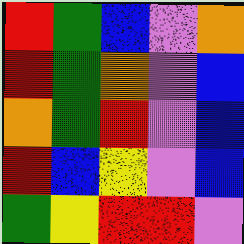[["red", "green", "blue", "violet", "orange"], ["red", "green", "orange", "violet", "blue"], ["orange", "green", "red", "violet", "blue"], ["red", "blue", "yellow", "violet", "blue"], ["green", "yellow", "red", "red", "violet"]]